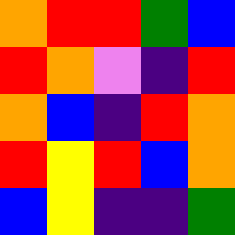[["orange", "red", "red", "green", "blue"], ["red", "orange", "violet", "indigo", "red"], ["orange", "blue", "indigo", "red", "orange"], ["red", "yellow", "red", "blue", "orange"], ["blue", "yellow", "indigo", "indigo", "green"]]